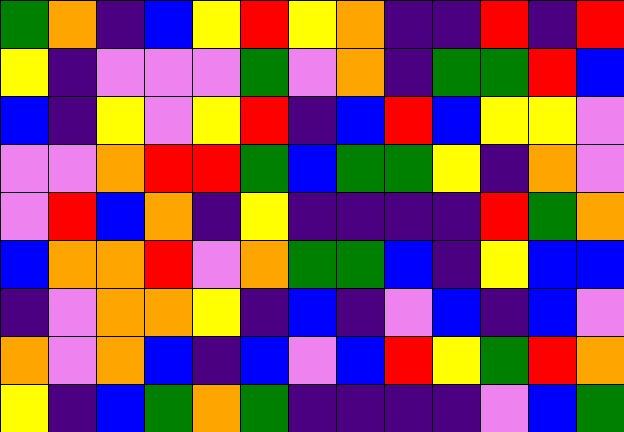[["green", "orange", "indigo", "blue", "yellow", "red", "yellow", "orange", "indigo", "indigo", "red", "indigo", "red"], ["yellow", "indigo", "violet", "violet", "violet", "green", "violet", "orange", "indigo", "green", "green", "red", "blue"], ["blue", "indigo", "yellow", "violet", "yellow", "red", "indigo", "blue", "red", "blue", "yellow", "yellow", "violet"], ["violet", "violet", "orange", "red", "red", "green", "blue", "green", "green", "yellow", "indigo", "orange", "violet"], ["violet", "red", "blue", "orange", "indigo", "yellow", "indigo", "indigo", "indigo", "indigo", "red", "green", "orange"], ["blue", "orange", "orange", "red", "violet", "orange", "green", "green", "blue", "indigo", "yellow", "blue", "blue"], ["indigo", "violet", "orange", "orange", "yellow", "indigo", "blue", "indigo", "violet", "blue", "indigo", "blue", "violet"], ["orange", "violet", "orange", "blue", "indigo", "blue", "violet", "blue", "red", "yellow", "green", "red", "orange"], ["yellow", "indigo", "blue", "green", "orange", "green", "indigo", "indigo", "indigo", "indigo", "violet", "blue", "green"]]